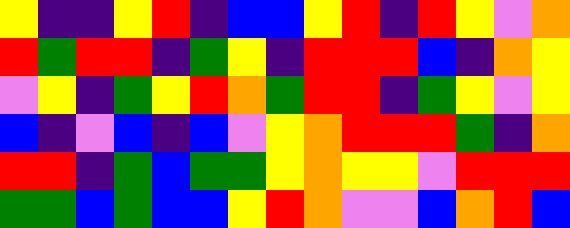[["yellow", "indigo", "indigo", "yellow", "red", "indigo", "blue", "blue", "yellow", "red", "indigo", "red", "yellow", "violet", "orange"], ["red", "green", "red", "red", "indigo", "green", "yellow", "indigo", "red", "red", "red", "blue", "indigo", "orange", "yellow"], ["violet", "yellow", "indigo", "green", "yellow", "red", "orange", "green", "red", "red", "indigo", "green", "yellow", "violet", "yellow"], ["blue", "indigo", "violet", "blue", "indigo", "blue", "violet", "yellow", "orange", "red", "red", "red", "green", "indigo", "orange"], ["red", "red", "indigo", "green", "blue", "green", "green", "yellow", "orange", "yellow", "yellow", "violet", "red", "red", "red"], ["green", "green", "blue", "green", "blue", "blue", "yellow", "red", "orange", "violet", "violet", "blue", "orange", "red", "blue"]]